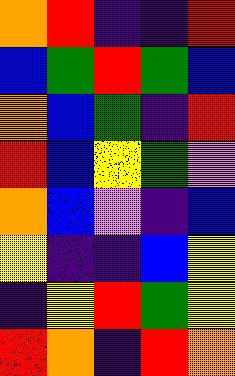[["orange", "red", "indigo", "indigo", "red"], ["blue", "green", "red", "green", "blue"], ["orange", "blue", "green", "indigo", "red"], ["red", "blue", "yellow", "green", "violet"], ["orange", "blue", "violet", "indigo", "blue"], ["yellow", "indigo", "indigo", "blue", "yellow"], ["indigo", "yellow", "red", "green", "yellow"], ["red", "orange", "indigo", "red", "orange"]]